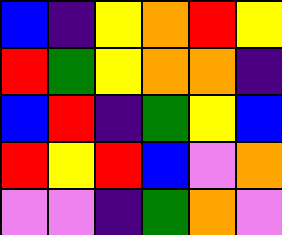[["blue", "indigo", "yellow", "orange", "red", "yellow"], ["red", "green", "yellow", "orange", "orange", "indigo"], ["blue", "red", "indigo", "green", "yellow", "blue"], ["red", "yellow", "red", "blue", "violet", "orange"], ["violet", "violet", "indigo", "green", "orange", "violet"]]